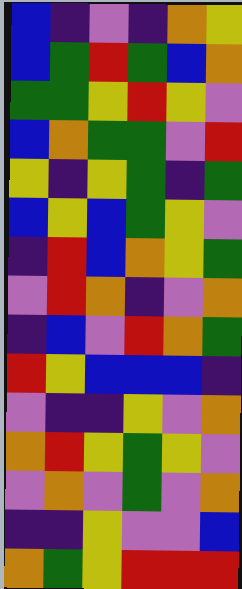[["blue", "indigo", "violet", "indigo", "orange", "yellow"], ["blue", "green", "red", "green", "blue", "orange"], ["green", "green", "yellow", "red", "yellow", "violet"], ["blue", "orange", "green", "green", "violet", "red"], ["yellow", "indigo", "yellow", "green", "indigo", "green"], ["blue", "yellow", "blue", "green", "yellow", "violet"], ["indigo", "red", "blue", "orange", "yellow", "green"], ["violet", "red", "orange", "indigo", "violet", "orange"], ["indigo", "blue", "violet", "red", "orange", "green"], ["red", "yellow", "blue", "blue", "blue", "indigo"], ["violet", "indigo", "indigo", "yellow", "violet", "orange"], ["orange", "red", "yellow", "green", "yellow", "violet"], ["violet", "orange", "violet", "green", "violet", "orange"], ["indigo", "indigo", "yellow", "violet", "violet", "blue"], ["orange", "green", "yellow", "red", "red", "red"]]